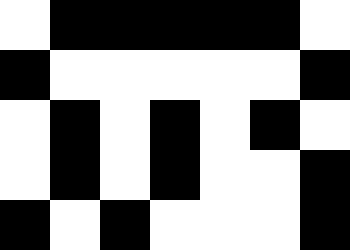[["white", "black", "black", "black", "black", "black", "white"], ["black", "white", "white", "white", "white", "white", "black"], ["white", "black", "white", "black", "white", "black", "white"], ["white", "black", "white", "black", "white", "white", "black"], ["black", "white", "black", "white", "white", "white", "black"]]